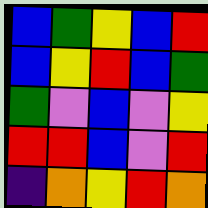[["blue", "green", "yellow", "blue", "red"], ["blue", "yellow", "red", "blue", "green"], ["green", "violet", "blue", "violet", "yellow"], ["red", "red", "blue", "violet", "red"], ["indigo", "orange", "yellow", "red", "orange"]]